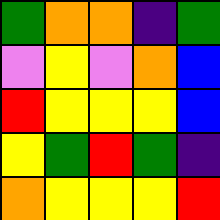[["green", "orange", "orange", "indigo", "green"], ["violet", "yellow", "violet", "orange", "blue"], ["red", "yellow", "yellow", "yellow", "blue"], ["yellow", "green", "red", "green", "indigo"], ["orange", "yellow", "yellow", "yellow", "red"]]